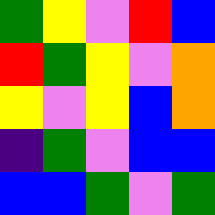[["green", "yellow", "violet", "red", "blue"], ["red", "green", "yellow", "violet", "orange"], ["yellow", "violet", "yellow", "blue", "orange"], ["indigo", "green", "violet", "blue", "blue"], ["blue", "blue", "green", "violet", "green"]]